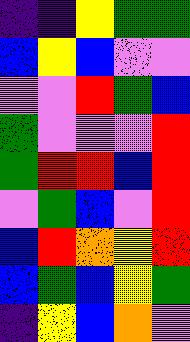[["indigo", "indigo", "yellow", "green", "green"], ["blue", "yellow", "blue", "violet", "violet"], ["violet", "violet", "red", "green", "blue"], ["green", "violet", "violet", "violet", "red"], ["green", "red", "red", "blue", "red"], ["violet", "green", "blue", "violet", "red"], ["blue", "red", "orange", "yellow", "red"], ["blue", "green", "blue", "yellow", "green"], ["indigo", "yellow", "blue", "orange", "violet"]]